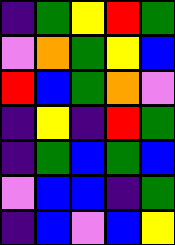[["indigo", "green", "yellow", "red", "green"], ["violet", "orange", "green", "yellow", "blue"], ["red", "blue", "green", "orange", "violet"], ["indigo", "yellow", "indigo", "red", "green"], ["indigo", "green", "blue", "green", "blue"], ["violet", "blue", "blue", "indigo", "green"], ["indigo", "blue", "violet", "blue", "yellow"]]